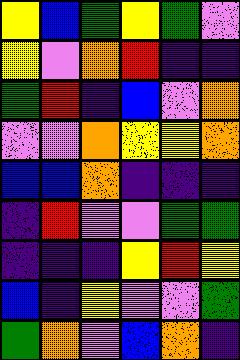[["yellow", "blue", "green", "yellow", "green", "violet"], ["yellow", "violet", "orange", "red", "indigo", "indigo"], ["green", "red", "indigo", "blue", "violet", "orange"], ["violet", "violet", "orange", "yellow", "yellow", "orange"], ["blue", "blue", "orange", "indigo", "indigo", "indigo"], ["indigo", "red", "violet", "violet", "green", "green"], ["indigo", "indigo", "indigo", "yellow", "red", "yellow"], ["blue", "indigo", "yellow", "violet", "violet", "green"], ["green", "orange", "violet", "blue", "orange", "indigo"]]